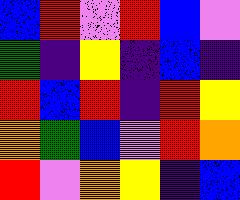[["blue", "red", "violet", "red", "blue", "violet"], ["green", "indigo", "yellow", "indigo", "blue", "indigo"], ["red", "blue", "red", "indigo", "red", "yellow"], ["orange", "green", "blue", "violet", "red", "orange"], ["red", "violet", "orange", "yellow", "indigo", "blue"]]